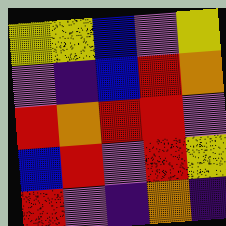[["yellow", "yellow", "blue", "violet", "yellow"], ["violet", "indigo", "blue", "red", "orange"], ["red", "orange", "red", "red", "violet"], ["blue", "red", "violet", "red", "yellow"], ["red", "violet", "indigo", "orange", "indigo"]]